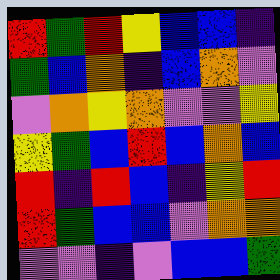[["red", "green", "red", "yellow", "blue", "blue", "indigo"], ["green", "blue", "orange", "indigo", "blue", "orange", "violet"], ["violet", "orange", "yellow", "orange", "violet", "violet", "yellow"], ["yellow", "green", "blue", "red", "blue", "orange", "blue"], ["red", "indigo", "red", "blue", "indigo", "yellow", "red"], ["red", "green", "blue", "blue", "violet", "orange", "orange"], ["violet", "violet", "indigo", "violet", "blue", "blue", "green"]]